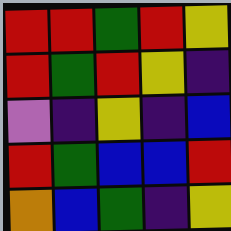[["red", "red", "green", "red", "yellow"], ["red", "green", "red", "yellow", "indigo"], ["violet", "indigo", "yellow", "indigo", "blue"], ["red", "green", "blue", "blue", "red"], ["orange", "blue", "green", "indigo", "yellow"]]